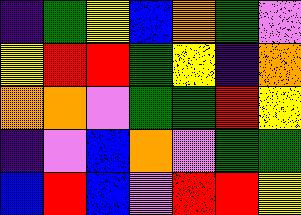[["indigo", "green", "yellow", "blue", "orange", "green", "violet"], ["yellow", "red", "red", "green", "yellow", "indigo", "orange"], ["orange", "orange", "violet", "green", "green", "red", "yellow"], ["indigo", "violet", "blue", "orange", "violet", "green", "green"], ["blue", "red", "blue", "violet", "red", "red", "yellow"]]